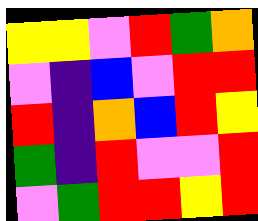[["yellow", "yellow", "violet", "red", "green", "orange"], ["violet", "indigo", "blue", "violet", "red", "red"], ["red", "indigo", "orange", "blue", "red", "yellow"], ["green", "indigo", "red", "violet", "violet", "red"], ["violet", "green", "red", "red", "yellow", "red"]]